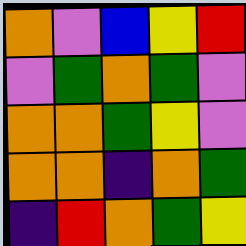[["orange", "violet", "blue", "yellow", "red"], ["violet", "green", "orange", "green", "violet"], ["orange", "orange", "green", "yellow", "violet"], ["orange", "orange", "indigo", "orange", "green"], ["indigo", "red", "orange", "green", "yellow"]]